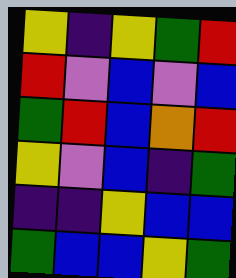[["yellow", "indigo", "yellow", "green", "red"], ["red", "violet", "blue", "violet", "blue"], ["green", "red", "blue", "orange", "red"], ["yellow", "violet", "blue", "indigo", "green"], ["indigo", "indigo", "yellow", "blue", "blue"], ["green", "blue", "blue", "yellow", "green"]]